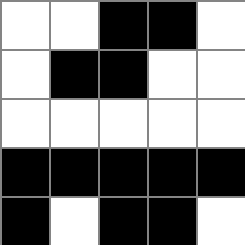[["white", "white", "black", "black", "white"], ["white", "black", "black", "white", "white"], ["white", "white", "white", "white", "white"], ["black", "black", "black", "black", "black"], ["black", "white", "black", "black", "white"]]